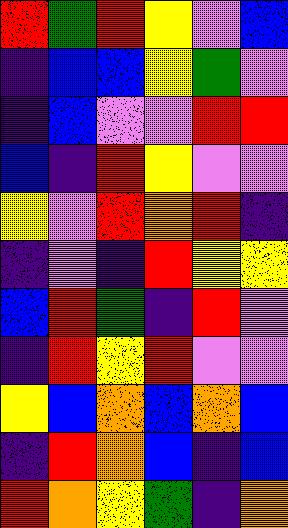[["red", "green", "red", "yellow", "violet", "blue"], ["indigo", "blue", "blue", "yellow", "green", "violet"], ["indigo", "blue", "violet", "violet", "red", "red"], ["blue", "indigo", "red", "yellow", "violet", "violet"], ["yellow", "violet", "red", "orange", "red", "indigo"], ["indigo", "violet", "indigo", "red", "yellow", "yellow"], ["blue", "red", "green", "indigo", "red", "violet"], ["indigo", "red", "yellow", "red", "violet", "violet"], ["yellow", "blue", "orange", "blue", "orange", "blue"], ["indigo", "red", "orange", "blue", "indigo", "blue"], ["red", "orange", "yellow", "green", "indigo", "orange"]]